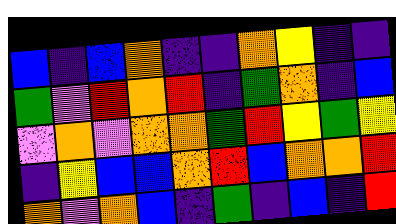[["blue", "indigo", "blue", "orange", "indigo", "indigo", "orange", "yellow", "indigo", "indigo"], ["green", "violet", "red", "orange", "red", "indigo", "green", "orange", "indigo", "blue"], ["violet", "orange", "violet", "orange", "orange", "green", "red", "yellow", "green", "yellow"], ["indigo", "yellow", "blue", "blue", "orange", "red", "blue", "orange", "orange", "red"], ["orange", "violet", "orange", "blue", "indigo", "green", "indigo", "blue", "indigo", "red"]]